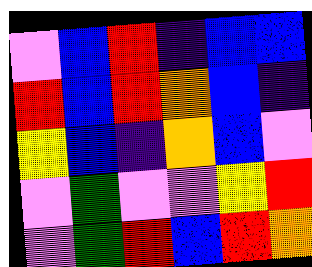[["violet", "blue", "red", "indigo", "blue", "blue"], ["red", "blue", "red", "orange", "blue", "indigo"], ["yellow", "blue", "indigo", "orange", "blue", "violet"], ["violet", "green", "violet", "violet", "yellow", "red"], ["violet", "green", "red", "blue", "red", "orange"]]